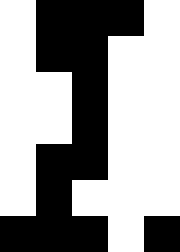[["white", "black", "black", "black", "white"], ["white", "black", "black", "white", "white"], ["white", "white", "black", "white", "white"], ["white", "white", "black", "white", "white"], ["white", "black", "black", "white", "white"], ["white", "black", "white", "white", "white"], ["black", "black", "black", "white", "black"]]